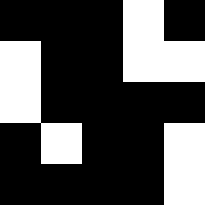[["black", "black", "black", "white", "black"], ["white", "black", "black", "white", "white"], ["white", "black", "black", "black", "black"], ["black", "white", "black", "black", "white"], ["black", "black", "black", "black", "white"]]